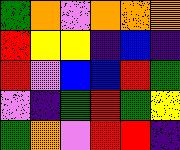[["green", "orange", "violet", "orange", "orange", "orange"], ["red", "yellow", "yellow", "indigo", "blue", "indigo"], ["red", "violet", "blue", "blue", "red", "green"], ["violet", "indigo", "green", "red", "green", "yellow"], ["green", "orange", "violet", "red", "red", "indigo"]]